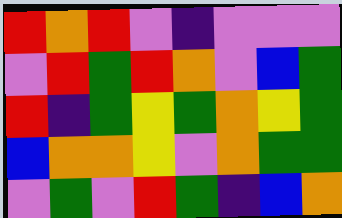[["red", "orange", "red", "violet", "indigo", "violet", "violet", "violet"], ["violet", "red", "green", "red", "orange", "violet", "blue", "green"], ["red", "indigo", "green", "yellow", "green", "orange", "yellow", "green"], ["blue", "orange", "orange", "yellow", "violet", "orange", "green", "green"], ["violet", "green", "violet", "red", "green", "indigo", "blue", "orange"]]